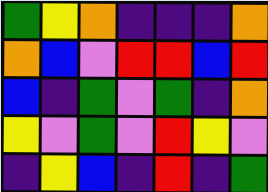[["green", "yellow", "orange", "indigo", "indigo", "indigo", "orange"], ["orange", "blue", "violet", "red", "red", "blue", "red"], ["blue", "indigo", "green", "violet", "green", "indigo", "orange"], ["yellow", "violet", "green", "violet", "red", "yellow", "violet"], ["indigo", "yellow", "blue", "indigo", "red", "indigo", "green"]]